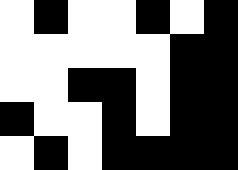[["white", "black", "white", "white", "black", "white", "black"], ["white", "white", "white", "white", "white", "black", "black"], ["white", "white", "black", "black", "white", "black", "black"], ["black", "white", "white", "black", "white", "black", "black"], ["white", "black", "white", "black", "black", "black", "black"]]